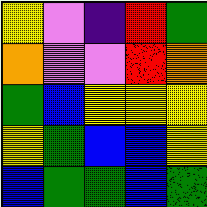[["yellow", "violet", "indigo", "red", "green"], ["orange", "violet", "violet", "red", "orange"], ["green", "blue", "yellow", "yellow", "yellow"], ["yellow", "green", "blue", "blue", "yellow"], ["blue", "green", "green", "blue", "green"]]